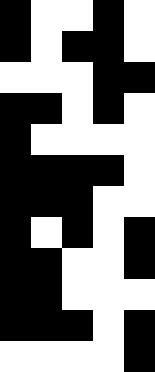[["black", "white", "white", "black", "white"], ["black", "white", "black", "black", "white"], ["white", "white", "white", "black", "black"], ["black", "black", "white", "black", "white"], ["black", "white", "white", "white", "white"], ["black", "black", "black", "black", "white"], ["black", "black", "black", "white", "white"], ["black", "white", "black", "white", "black"], ["black", "black", "white", "white", "black"], ["black", "black", "white", "white", "white"], ["black", "black", "black", "white", "black"], ["white", "white", "white", "white", "black"]]